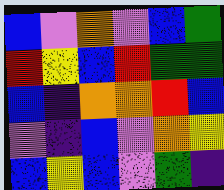[["blue", "violet", "orange", "violet", "blue", "green"], ["red", "yellow", "blue", "red", "green", "green"], ["blue", "indigo", "orange", "orange", "red", "blue"], ["violet", "indigo", "blue", "violet", "orange", "yellow"], ["blue", "yellow", "blue", "violet", "green", "indigo"]]